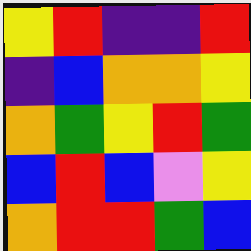[["yellow", "red", "indigo", "indigo", "red"], ["indigo", "blue", "orange", "orange", "yellow"], ["orange", "green", "yellow", "red", "green"], ["blue", "red", "blue", "violet", "yellow"], ["orange", "red", "red", "green", "blue"]]